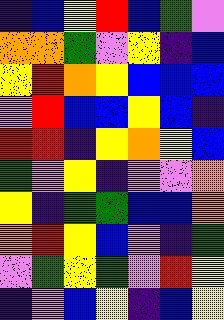[["indigo", "blue", "yellow", "red", "blue", "green", "violet"], ["orange", "orange", "green", "violet", "yellow", "indigo", "blue"], ["yellow", "red", "orange", "yellow", "blue", "blue", "blue"], ["violet", "red", "blue", "blue", "yellow", "blue", "indigo"], ["red", "red", "indigo", "yellow", "orange", "yellow", "blue"], ["green", "violet", "yellow", "indigo", "violet", "violet", "orange"], ["yellow", "indigo", "green", "green", "blue", "blue", "orange"], ["orange", "red", "yellow", "blue", "violet", "indigo", "green"], ["violet", "green", "yellow", "green", "violet", "red", "yellow"], ["indigo", "violet", "blue", "yellow", "indigo", "blue", "yellow"]]